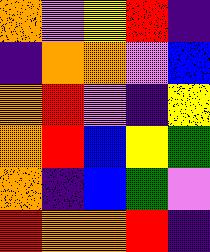[["orange", "violet", "yellow", "red", "indigo"], ["indigo", "orange", "orange", "violet", "blue"], ["orange", "red", "violet", "indigo", "yellow"], ["orange", "red", "blue", "yellow", "green"], ["orange", "indigo", "blue", "green", "violet"], ["red", "orange", "orange", "red", "indigo"]]